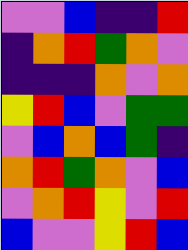[["violet", "violet", "blue", "indigo", "indigo", "red"], ["indigo", "orange", "red", "green", "orange", "violet"], ["indigo", "indigo", "indigo", "orange", "violet", "orange"], ["yellow", "red", "blue", "violet", "green", "green"], ["violet", "blue", "orange", "blue", "green", "indigo"], ["orange", "red", "green", "orange", "violet", "blue"], ["violet", "orange", "red", "yellow", "violet", "red"], ["blue", "violet", "violet", "yellow", "red", "blue"]]